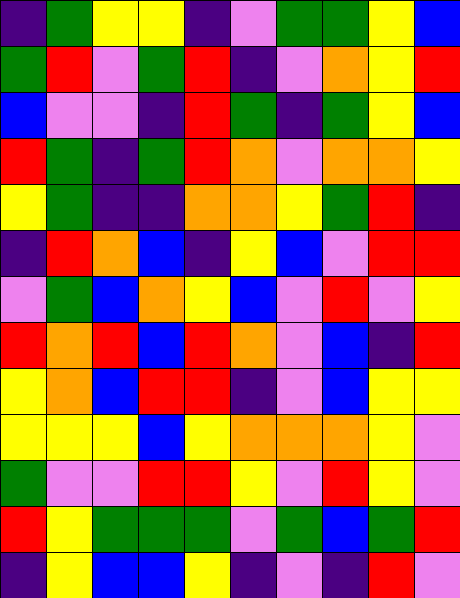[["indigo", "green", "yellow", "yellow", "indigo", "violet", "green", "green", "yellow", "blue"], ["green", "red", "violet", "green", "red", "indigo", "violet", "orange", "yellow", "red"], ["blue", "violet", "violet", "indigo", "red", "green", "indigo", "green", "yellow", "blue"], ["red", "green", "indigo", "green", "red", "orange", "violet", "orange", "orange", "yellow"], ["yellow", "green", "indigo", "indigo", "orange", "orange", "yellow", "green", "red", "indigo"], ["indigo", "red", "orange", "blue", "indigo", "yellow", "blue", "violet", "red", "red"], ["violet", "green", "blue", "orange", "yellow", "blue", "violet", "red", "violet", "yellow"], ["red", "orange", "red", "blue", "red", "orange", "violet", "blue", "indigo", "red"], ["yellow", "orange", "blue", "red", "red", "indigo", "violet", "blue", "yellow", "yellow"], ["yellow", "yellow", "yellow", "blue", "yellow", "orange", "orange", "orange", "yellow", "violet"], ["green", "violet", "violet", "red", "red", "yellow", "violet", "red", "yellow", "violet"], ["red", "yellow", "green", "green", "green", "violet", "green", "blue", "green", "red"], ["indigo", "yellow", "blue", "blue", "yellow", "indigo", "violet", "indigo", "red", "violet"]]